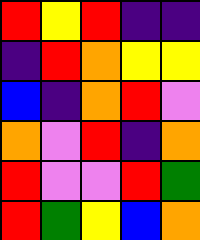[["red", "yellow", "red", "indigo", "indigo"], ["indigo", "red", "orange", "yellow", "yellow"], ["blue", "indigo", "orange", "red", "violet"], ["orange", "violet", "red", "indigo", "orange"], ["red", "violet", "violet", "red", "green"], ["red", "green", "yellow", "blue", "orange"]]